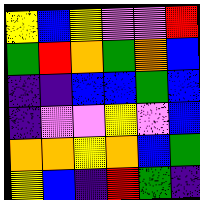[["yellow", "blue", "yellow", "violet", "violet", "red"], ["green", "red", "orange", "green", "orange", "blue"], ["indigo", "indigo", "blue", "blue", "green", "blue"], ["indigo", "violet", "violet", "yellow", "violet", "blue"], ["orange", "orange", "yellow", "orange", "blue", "green"], ["yellow", "blue", "indigo", "red", "green", "indigo"]]